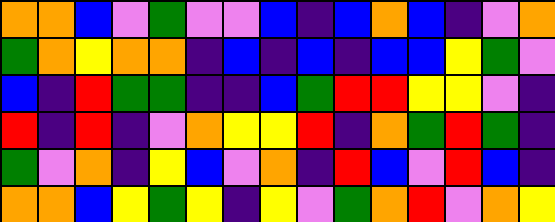[["orange", "orange", "blue", "violet", "green", "violet", "violet", "blue", "indigo", "blue", "orange", "blue", "indigo", "violet", "orange"], ["green", "orange", "yellow", "orange", "orange", "indigo", "blue", "indigo", "blue", "indigo", "blue", "blue", "yellow", "green", "violet"], ["blue", "indigo", "red", "green", "green", "indigo", "indigo", "blue", "green", "red", "red", "yellow", "yellow", "violet", "indigo"], ["red", "indigo", "red", "indigo", "violet", "orange", "yellow", "yellow", "red", "indigo", "orange", "green", "red", "green", "indigo"], ["green", "violet", "orange", "indigo", "yellow", "blue", "violet", "orange", "indigo", "red", "blue", "violet", "red", "blue", "indigo"], ["orange", "orange", "blue", "yellow", "green", "yellow", "indigo", "yellow", "violet", "green", "orange", "red", "violet", "orange", "yellow"]]